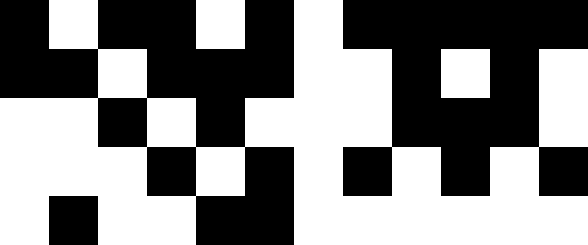[["black", "white", "black", "black", "white", "black", "white", "black", "black", "black", "black", "black"], ["black", "black", "white", "black", "black", "black", "white", "white", "black", "white", "black", "white"], ["white", "white", "black", "white", "black", "white", "white", "white", "black", "black", "black", "white"], ["white", "white", "white", "black", "white", "black", "white", "black", "white", "black", "white", "black"], ["white", "black", "white", "white", "black", "black", "white", "white", "white", "white", "white", "white"]]